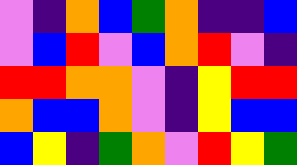[["violet", "indigo", "orange", "blue", "green", "orange", "indigo", "indigo", "blue"], ["violet", "blue", "red", "violet", "blue", "orange", "red", "violet", "indigo"], ["red", "red", "orange", "orange", "violet", "indigo", "yellow", "red", "red"], ["orange", "blue", "blue", "orange", "violet", "indigo", "yellow", "blue", "blue"], ["blue", "yellow", "indigo", "green", "orange", "violet", "red", "yellow", "green"]]